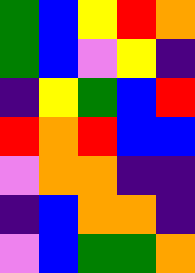[["green", "blue", "yellow", "red", "orange"], ["green", "blue", "violet", "yellow", "indigo"], ["indigo", "yellow", "green", "blue", "red"], ["red", "orange", "red", "blue", "blue"], ["violet", "orange", "orange", "indigo", "indigo"], ["indigo", "blue", "orange", "orange", "indigo"], ["violet", "blue", "green", "green", "orange"]]